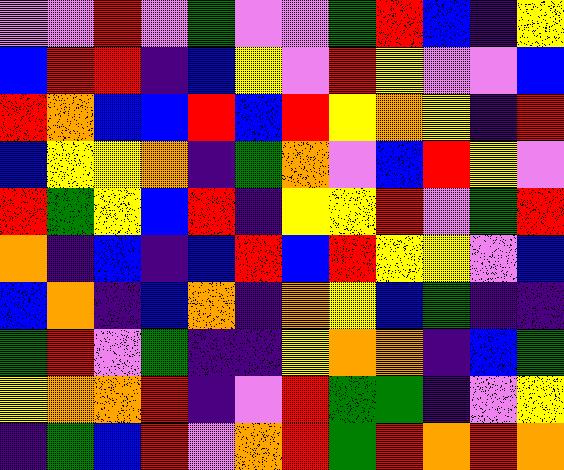[["violet", "violet", "red", "violet", "green", "violet", "violet", "green", "red", "blue", "indigo", "yellow"], ["blue", "red", "red", "indigo", "blue", "yellow", "violet", "red", "yellow", "violet", "violet", "blue"], ["red", "orange", "blue", "blue", "red", "blue", "red", "yellow", "orange", "yellow", "indigo", "red"], ["blue", "yellow", "yellow", "orange", "indigo", "green", "orange", "violet", "blue", "red", "yellow", "violet"], ["red", "green", "yellow", "blue", "red", "indigo", "yellow", "yellow", "red", "violet", "green", "red"], ["orange", "indigo", "blue", "indigo", "blue", "red", "blue", "red", "yellow", "yellow", "violet", "blue"], ["blue", "orange", "indigo", "blue", "orange", "indigo", "orange", "yellow", "blue", "green", "indigo", "indigo"], ["green", "red", "violet", "green", "indigo", "indigo", "yellow", "orange", "orange", "indigo", "blue", "green"], ["yellow", "orange", "orange", "red", "indigo", "violet", "red", "green", "green", "indigo", "violet", "yellow"], ["indigo", "green", "blue", "red", "violet", "orange", "red", "green", "red", "orange", "red", "orange"]]